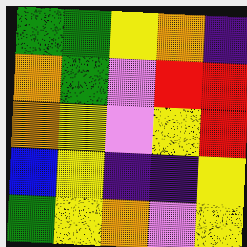[["green", "green", "yellow", "orange", "indigo"], ["orange", "green", "violet", "red", "red"], ["orange", "yellow", "violet", "yellow", "red"], ["blue", "yellow", "indigo", "indigo", "yellow"], ["green", "yellow", "orange", "violet", "yellow"]]